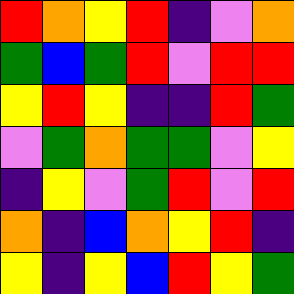[["red", "orange", "yellow", "red", "indigo", "violet", "orange"], ["green", "blue", "green", "red", "violet", "red", "red"], ["yellow", "red", "yellow", "indigo", "indigo", "red", "green"], ["violet", "green", "orange", "green", "green", "violet", "yellow"], ["indigo", "yellow", "violet", "green", "red", "violet", "red"], ["orange", "indigo", "blue", "orange", "yellow", "red", "indigo"], ["yellow", "indigo", "yellow", "blue", "red", "yellow", "green"]]